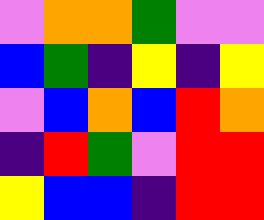[["violet", "orange", "orange", "green", "violet", "violet"], ["blue", "green", "indigo", "yellow", "indigo", "yellow"], ["violet", "blue", "orange", "blue", "red", "orange"], ["indigo", "red", "green", "violet", "red", "red"], ["yellow", "blue", "blue", "indigo", "red", "red"]]